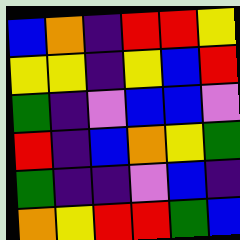[["blue", "orange", "indigo", "red", "red", "yellow"], ["yellow", "yellow", "indigo", "yellow", "blue", "red"], ["green", "indigo", "violet", "blue", "blue", "violet"], ["red", "indigo", "blue", "orange", "yellow", "green"], ["green", "indigo", "indigo", "violet", "blue", "indigo"], ["orange", "yellow", "red", "red", "green", "blue"]]